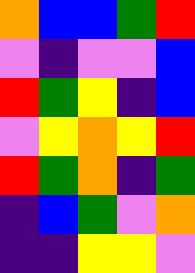[["orange", "blue", "blue", "green", "red"], ["violet", "indigo", "violet", "violet", "blue"], ["red", "green", "yellow", "indigo", "blue"], ["violet", "yellow", "orange", "yellow", "red"], ["red", "green", "orange", "indigo", "green"], ["indigo", "blue", "green", "violet", "orange"], ["indigo", "indigo", "yellow", "yellow", "violet"]]